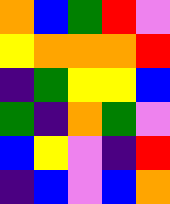[["orange", "blue", "green", "red", "violet"], ["yellow", "orange", "orange", "orange", "red"], ["indigo", "green", "yellow", "yellow", "blue"], ["green", "indigo", "orange", "green", "violet"], ["blue", "yellow", "violet", "indigo", "red"], ["indigo", "blue", "violet", "blue", "orange"]]